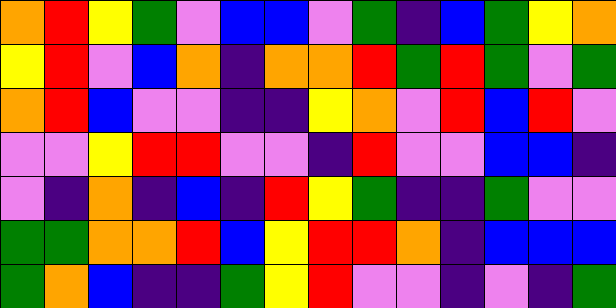[["orange", "red", "yellow", "green", "violet", "blue", "blue", "violet", "green", "indigo", "blue", "green", "yellow", "orange"], ["yellow", "red", "violet", "blue", "orange", "indigo", "orange", "orange", "red", "green", "red", "green", "violet", "green"], ["orange", "red", "blue", "violet", "violet", "indigo", "indigo", "yellow", "orange", "violet", "red", "blue", "red", "violet"], ["violet", "violet", "yellow", "red", "red", "violet", "violet", "indigo", "red", "violet", "violet", "blue", "blue", "indigo"], ["violet", "indigo", "orange", "indigo", "blue", "indigo", "red", "yellow", "green", "indigo", "indigo", "green", "violet", "violet"], ["green", "green", "orange", "orange", "red", "blue", "yellow", "red", "red", "orange", "indigo", "blue", "blue", "blue"], ["green", "orange", "blue", "indigo", "indigo", "green", "yellow", "red", "violet", "violet", "indigo", "violet", "indigo", "green"]]